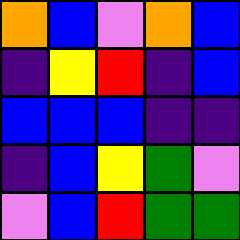[["orange", "blue", "violet", "orange", "blue"], ["indigo", "yellow", "red", "indigo", "blue"], ["blue", "blue", "blue", "indigo", "indigo"], ["indigo", "blue", "yellow", "green", "violet"], ["violet", "blue", "red", "green", "green"]]